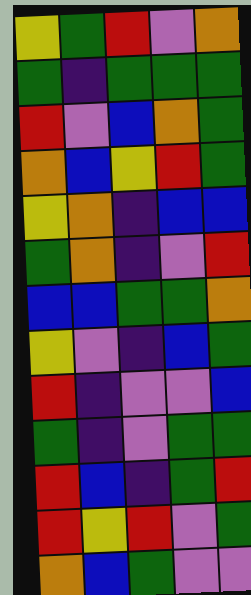[["yellow", "green", "red", "violet", "orange"], ["green", "indigo", "green", "green", "green"], ["red", "violet", "blue", "orange", "green"], ["orange", "blue", "yellow", "red", "green"], ["yellow", "orange", "indigo", "blue", "blue"], ["green", "orange", "indigo", "violet", "red"], ["blue", "blue", "green", "green", "orange"], ["yellow", "violet", "indigo", "blue", "green"], ["red", "indigo", "violet", "violet", "blue"], ["green", "indigo", "violet", "green", "green"], ["red", "blue", "indigo", "green", "red"], ["red", "yellow", "red", "violet", "green"], ["orange", "blue", "green", "violet", "violet"]]